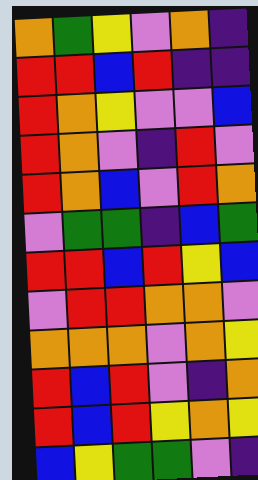[["orange", "green", "yellow", "violet", "orange", "indigo"], ["red", "red", "blue", "red", "indigo", "indigo"], ["red", "orange", "yellow", "violet", "violet", "blue"], ["red", "orange", "violet", "indigo", "red", "violet"], ["red", "orange", "blue", "violet", "red", "orange"], ["violet", "green", "green", "indigo", "blue", "green"], ["red", "red", "blue", "red", "yellow", "blue"], ["violet", "red", "red", "orange", "orange", "violet"], ["orange", "orange", "orange", "violet", "orange", "yellow"], ["red", "blue", "red", "violet", "indigo", "orange"], ["red", "blue", "red", "yellow", "orange", "yellow"], ["blue", "yellow", "green", "green", "violet", "indigo"]]